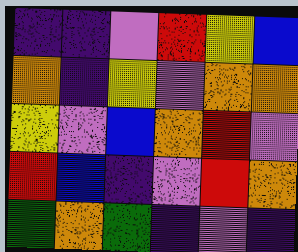[["indigo", "indigo", "violet", "red", "yellow", "blue"], ["orange", "indigo", "yellow", "violet", "orange", "orange"], ["yellow", "violet", "blue", "orange", "red", "violet"], ["red", "blue", "indigo", "violet", "red", "orange"], ["green", "orange", "green", "indigo", "violet", "indigo"]]